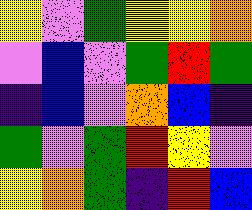[["yellow", "violet", "green", "yellow", "yellow", "orange"], ["violet", "blue", "violet", "green", "red", "green"], ["indigo", "blue", "violet", "orange", "blue", "indigo"], ["green", "violet", "green", "red", "yellow", "violet"], ["yellow", "orange", "green", "indigo", "red", "blue"]]